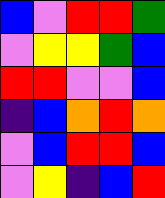[["blue", "violet", "red", "red", "green"], ["violet", "yellow", "yellow", "green", "blue"], ["red", "red", "violet", "violet", "blue"], ["indigo", "blue", "orange", "red", "orange"], ["violet", "blue", "red", "red", "blue"], ["violet", "yellow", "indigo", "blue", "red"]]